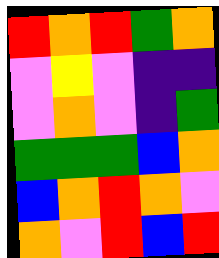[["red", "orange", "red", "green", "orange"], ["violet", "yellow", "violet", "indigo", "indigo"], ["violet", "orange", "violet", "indigo", "green"], ["green", "green", "green", "blue", "orange"], ["blue", "orange", "red", "orange", "violet"], ["orange", "violet", "red", "blue", "red"]]